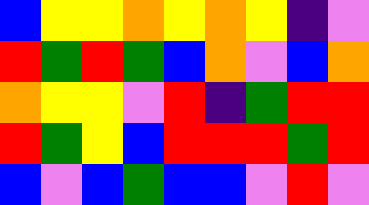[["blue", "yellow", "yellow", "orange", "yellow", "orange", "yellow", "indigo", "violet"], ["red", "green", "red", "green", "blue", "orange", "violet", "blue", "orange"], ["orange", "yellow", "yellow", "violet", "red", "indigo", "green", "red", "red"], ["red", "green", "yellow", "blue", "red", "red", "red", "green", "red"], ["blue", "violet", "blue", "green", "blue", "blue", "violet", "red", "violet"]]